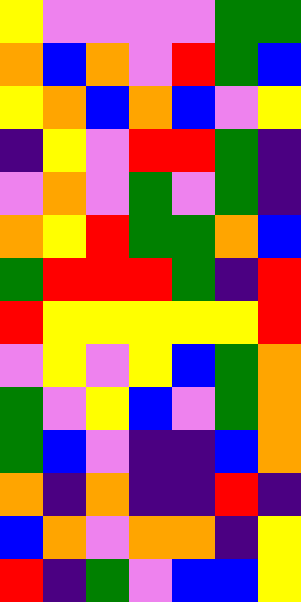[["yellow", "violet", "violet", "violet", "violet", "green", "green"], ["orange", "blue", "orange", "violet", "red", "green", "blue"], ["yellow", "orange", "blue", "orange", "blue", "violet", "yellow"], ["indigo", "yellow", "violet", "red", "red", "green", "indigo"], ["violet", "orange", "violet", "green", "violet", "green", "indigo"], ["orange", "yellow", "red", "green", "green", "orange", "blue"], ["green", "red", "red", "red", "green", "indigo", "red"], ["red", "yellow", "yellow", "yellow", "yellow", "yellow", "red"], ["violet", "yellow", "violet", "yellow", "blue", "green", "orange"], ["green", "violet", "yellow", "blue", "violet", "green", "orange"], ["green", "blue", "violet", "indigo", "indigo", "blue", "orange"], ["orange", "indigo", "orange", "indigo", "indigo", "red", "indigo"], ["blue", "orange", "violet", "orange", "orange", "indigo", "yellow"], ["red", "indigo", "green", "violet", "blue", "blue", "yellow"]]